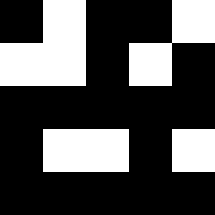[["black", "white", "black", "black", "white"], ["white", "white", "black", "white", "black"], ["black", "black", "black", "black", "black"], ["black", "white", "white", "black", "white"], ["black", "black", "black", "black", "black"]]